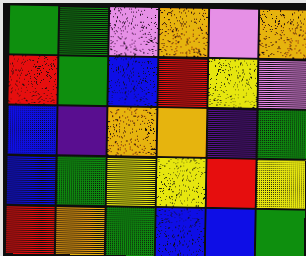[["green", "green", "violet", "orange", "violet", "orange"], ["red", "green", "blue", "red", "yellow", "violet"], ["blue", "indigo", "orange", "orange", "indigo", "green"], ["blue", "green", "yellow", "yellow", "red", "yellow"], ["red", "orange", "green", "blue", "blue", "green"]]